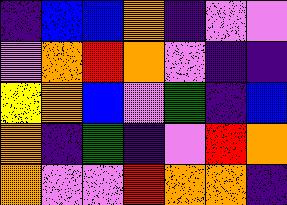[["indigo", "blue", "blue", "orange", "indigo", "violet", "violet"], ["violet", "orange", "red", "orange", "violet", "indigo", "indigo"], ["yellow", "orange", "blue", "violet", "green", "indigo", "blue"], ["orange", "indigo", "green", "indigo", "violet", "red", "orange"], ["orange", "violet", "violet", "red", "orange", "orange", "indigo"]]